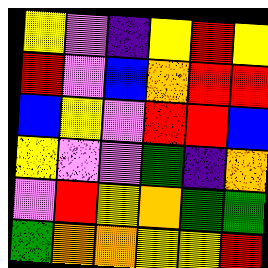[["yellow", "violet", "indigo", "yellow", "red", "yellow"], ["red", "violet", "blue", "orange", "red", "red"], ["blue", "yellow", "violet", "red", "red", "blue"], ["yellow", "violet", "violet", "green", "indigo", "orange"], ["violet", "red", "yellow", "orange", "green", "green"], ["green", "orange", "orange", "yellow", "yellow", "red"]]